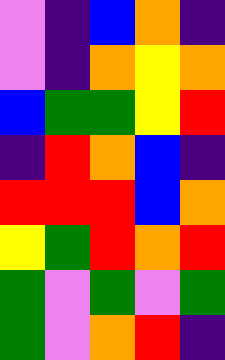[["violet", "indigo", "blue", "orange", "indigo"], ["violet", "indigo", "orange", "yellow", "orange"], ["blue", "green", "green", "yellow", "red"], ["indigo", "red", "orange", "blue", "indigo"], ["red", "red", "red", "blue", "orange"], ["yellow", "green", "red", "orange", "red"], ["green", "violet", "green", "violet", "green"], ["green", "violet", "orange", "red", "indigo"]]